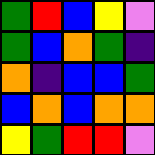[["green", "red", "blue", "yellow", "violet"], ["green", "blue", "orange", "green", "indigo"], ["orange", "indigo", "blue", "blue", "green"], ["blue", "orange", "blue", "orange", "orange"], ["yellow", "green", "red", "red", "violet"]]